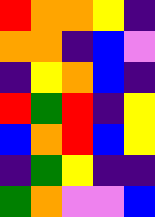[["red", "orange", "orange", "yellow", "indigo"], ["orange", "orange", "indigo", "blue", "violet"], ["indigo", "yellow", "orange", "blue", "indigo"], ["red", "green", "red", "indigo", "yellow"], ["blue", "orange", "red", "blue", "yellow"], ["indigo", "green", "yellow", "indigo", "indigo"], ["green", "orange", "violet", "violet", "blue"]]